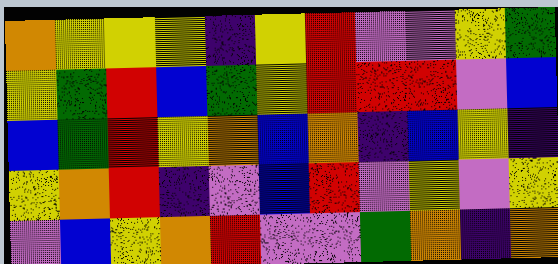[["orange", "yellow", "yellow", "yellow", "indigo", "yellow", "red", "violet", "violet", "yellow", "green"], ["yellow", "green", "red", "blue", "green", "yellow", "red", "red", "red", "violet", "blue"], ["blue", "green", "red", "yellow", "orange", "blue", "orange", "indigo", "blue", "yellow", "indigo"], ["yellow", "orange", "red", "indigo", "violet", "blue", "red", "violet", "yellow", "violet", "yellow"], ["violet", "blue", "yellow", "orange", "red", "violet", "violet", "green", "orange", "indigo", "orange"]]